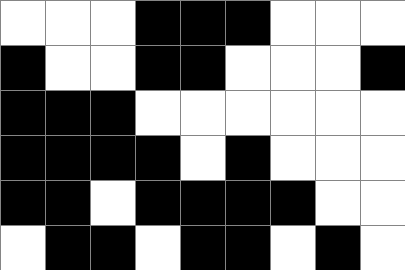[["white", "white", "white", "black", "black", "black", "white", "white", "white"], ["black", "white", "white", "black", "black", "white", "white", "white", "black"], ["black", "black", "black", "white", "white", "white", "white", "white", "white"], ["black", "black", "black", "black", "white", "black", "white", "white", "white"], ["black", "black", "white", "black", "black", "black", "black", "white", "white"], ["white", "black", "black", "white", "black", "black", "white", "black", "white"]]